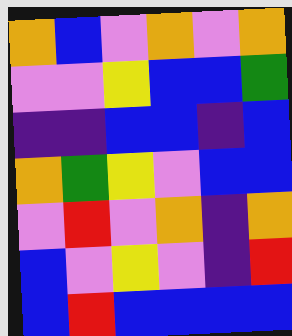[["orange", "blue", "violet", "orange", "violet", "orange"], ["violet", "violet", "yellow", "blue", "blue", "green"], ["indigo", "indigo", "blue", "blue", "indigo", "blue"], ["orange", "green", "yellow", "violet", "blue", "blue"], ["violet", "red", "violet", "orange", "indigo", "orange"], ["blue", "violet", "yellow", "violet", "indigo", "red"], ["blue", "red", "blue", "blue", "blue", "blue"]]